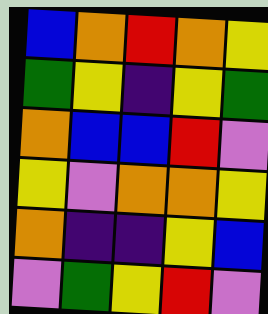[["blue", "orange", "red", "orange", "yellow"], ["green", "yellow", "indigo", "yellow", "green"], ["orange", "blue", "blue", "red", "violet"], ["yellow", "violet", "orange", "orange", "yellow"], ["orange", "indigo", "indigo", "yellow", "blue"], ["violet", "green", "yellow", "red", "violet"]]